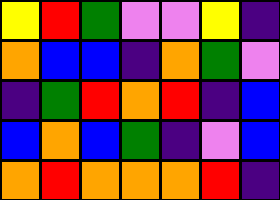[["yellow", "red", "green", "violet", "violet", "yellow", "indigo"], ["orange", "blue", "blue", "indigo", "orange", "green", "violet"], ["indigo", "green", "red", "orange", "red", "indigo", "blue"], ["blue", "orange", "blue", "green", "indigo", "violet", "blue"], ["orange", "red", "orange", "orange", "orange", "red", "indigo"]]